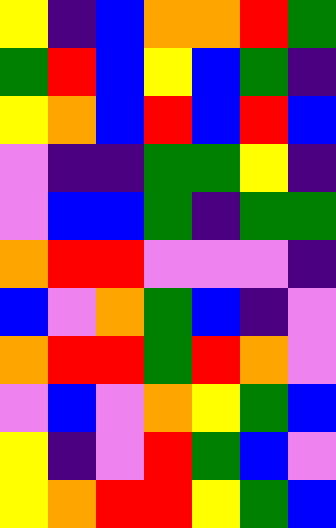[["yellow", "indigo", "blue", "orange", "orange", "red", "green"], ["green", "red", "blue", "yellow", "blue", "green", "indigo"], ["yellow", "orange", "blue", "red", "blue", "red", "blue"], ["violet", "indigo", "indigo", "green", "green", "yellow", "indigo"], ["violet", "blue", "blue", "green", "indigo", "green", "green"], ["orange", "red", "red", "violet", "violet", "violet", "indigo"], ["blue", "violet", "orange", "green", "blue", "indigo", "violet"], ["orange", "red", "red", "green", "red", "orange", "violet"], ["violet", "blue", "violet", "orange", "yellow", "green", "blue"], ["yellow", "indigo", "violet", "red", "green", "blue", "violet"], ["yellow", "orange", "red", "red", "yellow", "green", "blue"]]